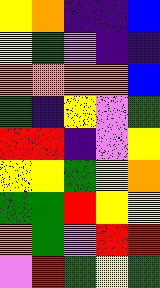[["yellow", "orange", "indigo", "indigo", "blue"], ["yellow", "green", "violet", "indigo", "indigo"], ["orange", "orange", "orange", "orange", "blue"], ["green", "indigo", "yellow", "violet", "green"], ["red", "red", "indigo", "violet", "yellow"], ["yellow", "yellow", "green", "yellow", "orange"], ["green", "green", "red", "yellow", "yellow"], ["orange", "green", "violet", "red", "red"], ["violet", "red", "green", "yellow", "green"]]